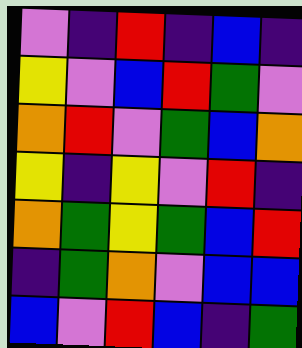[["violet", "indigo", "red", "indigo", "blue", "indigo"], ["yellow", "violet", "blue", "red", "green", "violet"], ["orange", "red", "violet", "green", "blue", "orange"], ["yellow", "indigo", "yellow", "violet", "red", "indigo"], ["orange", "green", "yellow", "green", "blue", "red"], ["indigo", "green", "orange", "violet", "blue", "blue"], ["blue", "violet", "red", "blue", "indigo", "green"]]